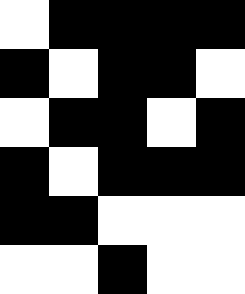[["white", "black", "black", "black", "black"], ["black", "white", "black", "black", "white"], ["white", "black", "black", "white", "black"], ["black", "white", "black", "black", "black"], ["black", "black", "white", "white", "white"], ["white", "white", "black", "white", "white"]]